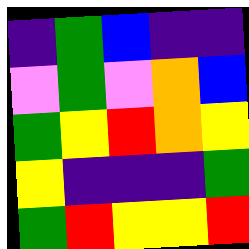[["indigo", "green", "blue", "indigo", "indigo"], ["violet", "green", "violet", "orange", "blue"], ["green", "yellow", "red", "orange", "yellow"], ["yellow", "indigo", "indigo", "indigo", "green"], ["green", "red", "yellow", "yellow", "red"]]